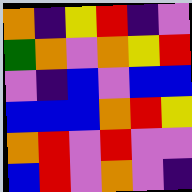[["orange", "indigo", "yellow", "red", "indigo", "violet"], ["green", "orange", "violet", "orange", "yellow", "red"], ["violet", "indigo", "blue", "violet", "blue", "blue"], ["blue", "blue", "blue", "orange", "red", "yellow"], ["orange", "red", "violet", "red", "violet", "violet"], ["blue", "red", "violet", "orange", "violet", "indigo"]]